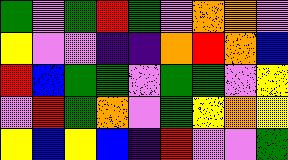[["green", "violet", "green", "red", "green", "violet", "orange", "orange", "violet"], ["yellow", "violet", "violet", "indigo", "indigo", "orange", "red", "orange", "blue"], ["red", "blue", "green", "green", "violet", "green", "green", "violet", "yellow"], ["violet", "red", "green", "orange", "violet", "green", "yellow", "orange", "yellow"], ["yellow", "blue", "yellow", "blue", "indigo", "red", "violet", "violet", "green"]]